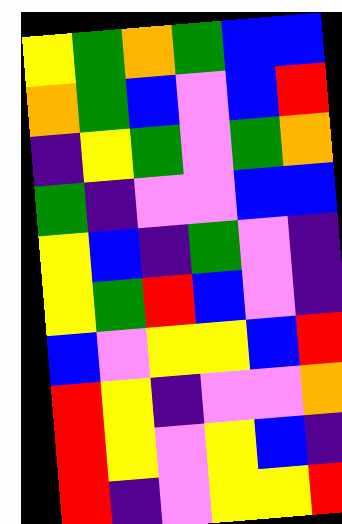[["yellow", "green", "orange", "green", "blue", "blue"], ["orange", "green", "blue", "violet", "blue", "red"], ["indigo", "yellow", "green", "violet", "green", "orange"], ["green", "indigo", "violet", "violet", "blue", "blue"], ["yellow", "blue", "indigo", "green", "violet", "indigo"], ["yellow", "green", "red", "blue", "violet", "indigo"], ["blue", "violet", "yellow", "yellow", "blue", "red"], ["red", "yellow", "indigo", "violet", "violet", "orange"], ["red", "yellow", "violet", "yellow", "blue", "indigo"], ["red", "indigo", "violet", "yellow", "yellow", "red"]]